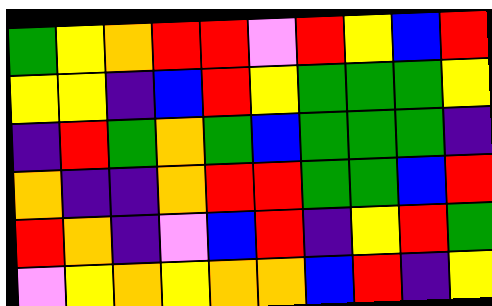[["green", "yellow", "orange", "red", "red", "violet", "red", "yellow", "blue", "red"], ["yellow", "yellow", "indigo", "blue", "red", "yellow", "green", "green", "green", "yellow"], ["indigo", "red", "green", "orange", "green", "blue", "green", "green", "green", "indigo"], ["orange", "indigo", "indigo", "orange", "red", "red", "green", "green", "blue", "red"], ["red", "orange", "indigo", "violet", "blue", "red", "indigo", "yellow", "red", "green"], ["violet", "yellow", "orange", "yellow", "orange", "orange", "blue", "red", "indigo", "yellow"]]